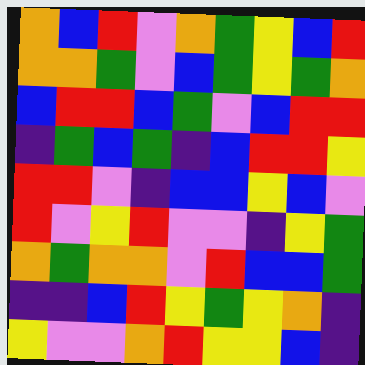[["orange", "blue", "red", "violet", "orange", "green", "yellow", "blue", "red"], ["orange", "orange", "green", "violet", "blue", "green", "yellow", "green", "orange"], ["blue", "red", "red", "blue", "green", "violet", "blue", "red", "red"], ["indigo", "green", "blue", "green", "indigo", "blue", "red", "red", "yellow"], ["red", "red", "violet", "indigo", "blue", "blue", "yellow", "blue", "violet"], ["red", "violet", "yellow", "red", "violet", "violet", "indigo", "yellow", "green"], ["orange", "green", "orange", "orange", "violet", "red", "blue", "blue", "green"], ["indigo", "indigo", "blue", "red", "yellow", "green", "yellow", "orange", "indigo"], ["yellow", "violet", "violet", "orange", "red", "yellow", "yellow", "blue", "indigo"]]